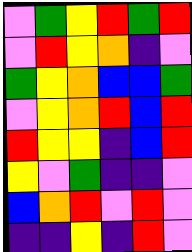[["violet", "green", "yellow", "red", "green", "red"], ["violet", "red", "yellow", "orange", "indigo", "violet"], ["green", "yellow", "orange", "blue", "blue", "green"], ["violet", "yellow", "orange", "red", "blue", "red"], ["red", "yellow", "yellow", "indigo", "blue", "red"], ["yellow", "violet", "green", "indigo", "indigo", "violet"], ["blue", "orange", "red", "violet", "red", "violet"], ["indigo", "indigo", "yellow", "indigo", "red", "violet"]]